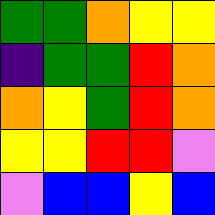[["green", "green", "orange", "yellow", "yellow"], ["indigo", "green", "green", "red", "orange"], ["orange", "yellow", "green", "red", "orange"], ["yellow", "yellow", "red", "red", "violet"], ["violet", "blue", "blue", "yellow", "blue"]]